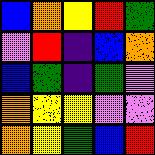[["blue", "orange", "yellow", "red", "green"], ["violet", "red", "indigo", "blue", "orange"], ["blue", "green", "indigo", "green", "violet"], ["orange", "yellow", "yellow", "violet", "violet"], ["orange", "yellow", "green", "blue", "red"]]